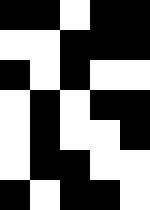[["black", "black", "white", "black", "black"], ["white", "white", "black", "black", "black"], ["black", "white", "black", "white", "white"], ["white", "black", "white", "black", "black"], ["white", "black", "white", "white", "black"], ["white", "black", "black", "white", "white"], ["black", "white", "black", "black", "white"]]